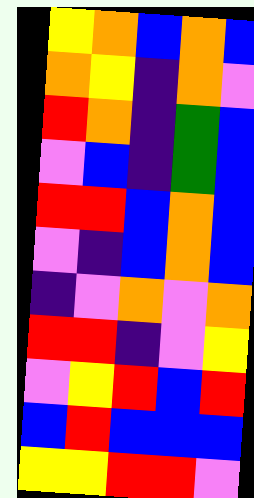[["yellow", "orange", "blue", "orange", "blue"], ["orange", "yellow", "indigo", "orange", "violet"], ["red", "orange", "indigo", "green", "blue"], ["violet", "blue", "indigo", "green", "blue"], ["red", "red", "blue", "orange", "blue"], ["violet", "indigo", "blue", "orange", "blue"], ["indigo", "violet", "orange", "violet", "orange"], ["red", "red", "indigo", "violet", "yellow"], ["violet", "yellow", "red", "blue", "red"], ["blue", "red", "blue", "blue", "blue"], ["yellow", "yellow", "red", "red", "violet"]]